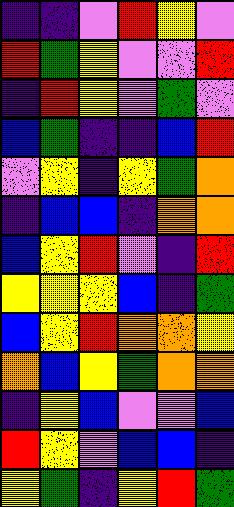[["indigo", "indigo", "violet", "red", "yellow", "violet"], ["red", "green", "yellow", "violet", "violet", "red"], ["indigo", "red", "yellow", "violet", "green", "violet"], ["blue", "green", "indigo", "indigo", "blue", "red"], ["violet", "yellow", "indigo", "yellow", "green", "orange"], ["indigo", "blue", "blue", "indigo", "orange", "orange"], ["blue", "yellow", "red", "violet", "indigo", "red"], ["yellow", "yellow", "yellow", "blue", "indigo", "green"], ["blue", "yellow", "red", "orange", "orange", "yellow"], ["orange", "blue", "yellow", "green", "orange", "orange"], ["indigo", "yellow", "blue", "violet", "violet", "blue"], ["red", "yellow", "violet", "blue", "blue", "indigo"], ["yellow", "green", "indigo", "yellow", "red", "green"]]